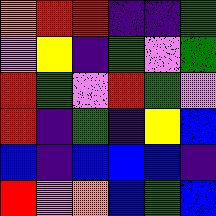[["orange", "red", "red", "indigo", "indigo", "green"], ["violet", "yellow", "indigo", "green", "violet", "green"], ["red", "green", "violet", "red", "green", "violet"], ["red", "indigo", "green", "indigo", "yellow", "blue"], ["blue", "indigo", "blue", "blue", "blue", "indigo"], ["red", "violet", "orange", "blue", "green", "blue"]]